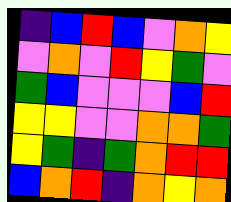[["indigo", "blue", "red", "blue", "violet", "orange", "yellow"], ["violet", "orange", "violet", "red", "yellow", "green", "violet"], ["green", "blue", "violet", "violet", "violet", "blue", "red"], ["yellow", "yellow", "violet", "violet", "orange", "orange", "green"], ["yellow", "green", "indigo", "green", "orange", "red", "red"], ["blue", "orange", "red", "indigo", "orange", "yellow", "orange"]]